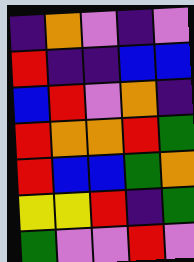[["indigo", "orange", "violet", "indigo", "violet"], ["red", "indigo", "indigo", "blue", "blue"], ["blue", "red", "violet", "orange", "indigo"], ["red", "orange", "orange", "red", "green"], ["red", "blue", "blue", "green", "orange"], ["yellow", "yellow", "red", "indigo", "green"], ["green", "violet", "violet", "red", "violet"]]